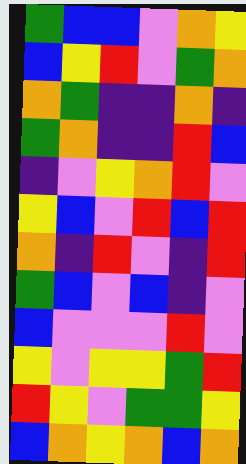[["green", "blue", "blue", "violet", "orange", "yellow"], ["blue", "yellow", "red", "violet", "green", "orange"], ["orange", "green", "indigo", "indigo", "orange", "indigo"], ["green", "orange", "indigo", "indigo", "red", "blue"], ["indigo", "violet", "yellow", "orange", "red", "violet"], ["yellow", "blue", "violet", "red", "blue", "red"], ["orange", "indigo", "red", "violet", "indigo", "red"], ["green", "blue", "violet", "blue", "indigo", "violet"], ["blue", "violet", "violet", "violet", "red", "violet"], ["yellow", "violet", "yellow", "yellow", "green", "red"], ["red", "yellow", "violet", "green", "green", "yellow"], ["blue", "orange", "yellow", "orange", "blue", "orange"]]